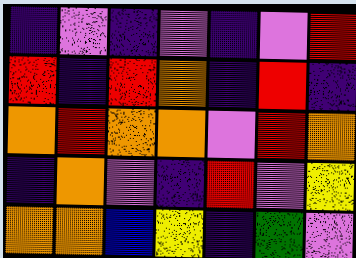[["indigo", "violet", "indigo", "violet", "indigo", "violet", "red"], ["red", "indigo", "red", "orange", "indigo", "red", "indigo"], ["orange", "red", "orange", "orange", "violet", "red", "orange"], ["indigo", "orange", "violet", "indigo", "red", "violet", "yellow"], ["orange", "orange", "blue", "yellow", "indigo", "green", "violet"]]